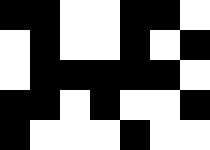[["black", "black", "white", "white", "black", "black", "white"], ["white", "black", "white", "white", "black", "white", "black"], ["white", "black", "black", "black", "black", "black", "white"], ["black", "black", "white", "black", "white", "white", "black"], ["black", "white", "white", "white", "black", "white", "white"]]